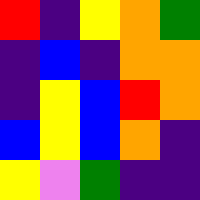[["red", "indigo", "yellow", "orange", "green"], ["indigo", "blue", "indigo", "orange", "orange"], ["indigo", "yellow", "blue", "red", "orange"], ["blue", "yellow", "blue", "orange", "indigo"], ["yellow", "violet", "green", "indigo", "indigo"]]